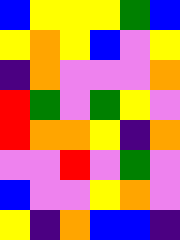[["blue", "yellow", "yellow", "yellow", "green", "blue"], ["yellow", "orange", "yellow", "blue", "violet", "yellow"], ["indigo", "orange", "violet", "violet", "violet", "orange"], ["red", "green", "violet", "green", "yellow", "violet"], ["red", "orange", "orange", "yellow", "indigo", "orange"], ["violet", "violet", "red", "violet", "green", "violet"], ["blue", "violet", "violet", "yellow", "orange", "violet"], ["yellow", "indigo", "orange", "blue", "blue", "indigo"]]